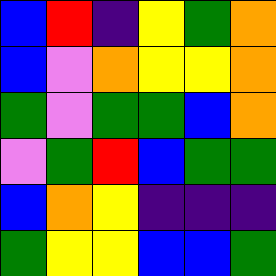[["blue", "red", "indigo", "yellow", "green", "orange"], ["blue", "violet", "orange", "yellow", "yellow", "orange"], ["green", "violet", "green", "green", "blue", "orange"], ["violet", "green", "red", "blue", "green", "green"], ["blue", "orange", "yellow", "indigo", "indigo", "indigo"], ["green", "yellow", "yellow", "blue", "blue", "green"]]